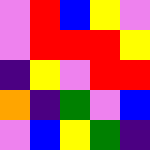[["violet", "red", "blue", "yellow", "violet"], ["violet", "red", "red", "red", "yellow"], ["indigo", "yellow", "violet", "red", "red"], ["orange", "indigo", "green", "violet", "blue"], ["violet", "blue", "yellow", "green", "indigo"]]